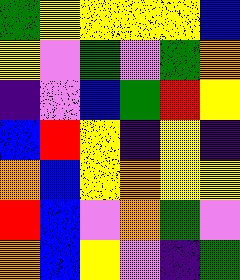[["green", "yellow", "yellow", "yellow", "yellow", "blue"], ["yellow", "violet", "green", "violet", "green", "orange"], ["indigo", "violet", "blue", "green", "red", "yellow"], ["blue", "red", "yellow", "indigo", "yellow", "indigo"], ["orange", "blue", "yellow", "orange", "yellow", "yellow"], ["red", "blue", "violet", "orange", "green", "violet"], ["orange", "blue", "yellow", "violet", "indigo", "green"]]